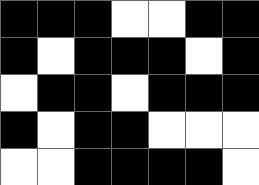[["black", "black", "black", "white", "white", "black", "black"], ["black", "white", "black", "black", "black", "white", "black"], ["white", "black", "black", "white", "black", "black", "black"], ["black", "white", "black", "black", "white", "white", "white"], ["white", "white", "black", "black", "black", "black", "white"]]